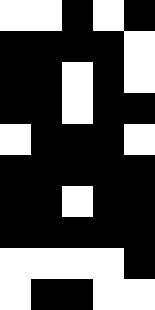[["white", "white", "black", "white", "black"], ["black", "black", "black", "black", "white"], ["black", "black", "white", "black", "white"], ["black", "black", "white", "black", "black"], ["white", "black", "black", "black", "white"], ["black", "black", "black", "black", "black"], ["black", "black", "white", "black", "black"], ["black", "black", "black", "black", "black"], ["white", "white", "white", "white", "black"], ["white", "black", "black", "white", "white"]]